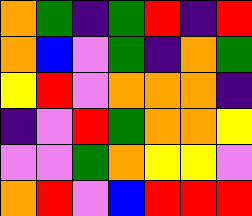[["orange", "green", "indigo", "green", "red", "indigo", "red"], ["orange", "blue", "violet", "green", "indigo", "orange", "green"], ["yellow", "red", "violet", "orange", "orange", "orange", "indigo"], ["indigo", "violet", "red", "green", "orange", "orange", "yellow"], ["violet", "violet", "green", "orange", "yellow", "yellow", "violet"], ["orange", "red", "violet", "blue", "red", "red", "red"]]